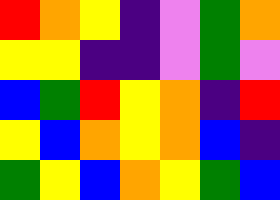[["red", "orange", "yellow", "indigo", "violet", "green", "orange"], ["yellow", "yellow", "indigo", "indigo", "violet", "green", "violet"], ["blue", "green", "red", "yellow", "orange", "indigo", "red"], ["yellow", "blue", "orange", "yellow", "orange", "blue", "indigo"], ["green", "yellow", "blue", "orange", "yellow", "green", "blue"]]